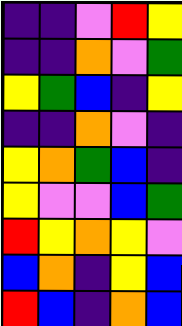[["indigo", "indigo", "violet", "red", "yellow"], ["indigo", "indigo", "orange", "violet", "green"], ["yellow", "green", "blue", "indigo", "yellow"], ["indigo", "indigo", "orange", "violet", "indigo"], ["yellow", "orange", "green", "blue", "indigo"], ["yellow", "violet", "violet", "blue", "green"], ["red", "yellow", "orange", "yellow", "violet"], ["blue", "orange", "indigo", "yellow", "blue"], ["red", "blue", "indigo", "orange", "blue"]]